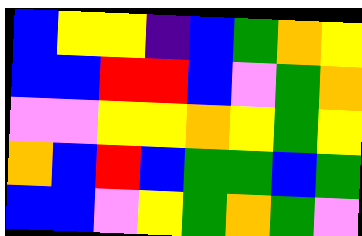[["blue", "yellow", "yellow", "indigo", "blue", "green", "orange", "yellow"], ["blue", "blue", "red", "red", "blue", "violet", "green", "orange"], ["violet", "violet", "yellow", "yellow", "orange", "yellow", "green", "yellow"], ["orange", "blue", "red", "blue", "green", "green", "blue", "green"], ["blue", "blue", "violet", "yellow", "green", "orange", "green", "violet"]]